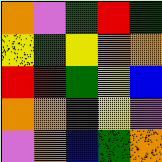[["orange", "violet", "green", "red", "green"], ["yellow", "green", "yellow", "orange", "orange"], ["red", "red", "green", "yellow", "blue"], ["orange", "orange", "red", "yellow", "violet"], ["violet", "orange", "blue", "green", "orange"]]